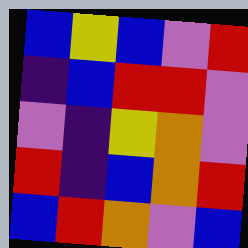[["blue", "yellow", "blue", "violet", "red"], ["indigo", "blue", "red", "red", "violet"], ["violet", "indigo", "yellow", "orange", "violet"], ["red", "indigo", "blue", "orange", "red"], ["blue", "red", "orange", "violet", "blue"]]